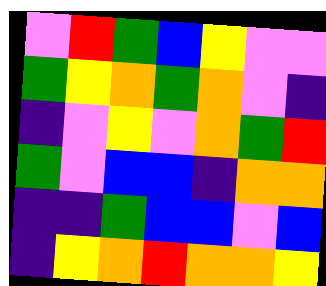[["violet", "red", "green", "blue", "yellow", "violet", "violet"], ["green", "yellow", "orange", "green", "orange", "violet", "indigo"], ["indigo", "violet", "yellow", "violet", "orange", "green", "red"], ["green", "violet", "blue", "blue", "indigo", "orange", "orange"], ["indigo", "indigo", "green", "blue", "blue", "violet", "blue"], ["indigo", "yellow", "orange", "red", "orange", "orange", "yellow"]]